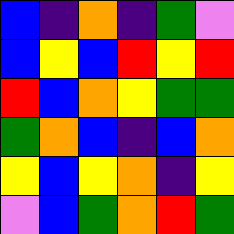[["blue", "indigo", "orange", "indigo", "green", "violet"], ["blue", "yellow", "blue", "red", "yellow", "red"], ["red", "blue", "orange", "yellow", "green", "green"], ["green", "orange", "blue", "indigo", "blue", "orange"], ["yellow", "blue", "yellow", "orange", "indigo", "yellow"], ["violet", "blue", "green", "orange", "red", "green"]]